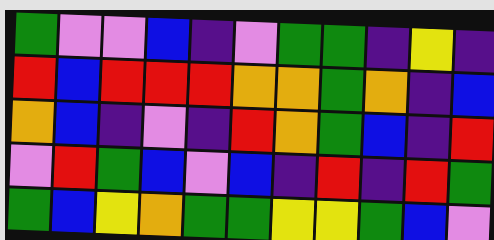[["green", "violet", "violet", "blue", "indigo", "violet", "green", "green", "indigo", "yellow", "indigo"], ["red", "blue", "red", "red", "red", "orange", "orange", "green", "orange", "indigo", "blue"], ["orange", "blue", "indigo", "violet", "indigo", "red", "orange", "green", "blue", "indigo", "red"], ["violet", "red", "green", "blue", "violet", "blue", "indigo", "red", "indigo", "red", "green"], ["green", "blue", "yellow", "orange", "green", "green", "yellow", "yellow", "green", "blue", "violet"]]